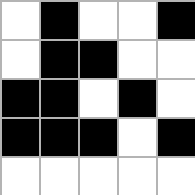[["white", "black", "white", "white", "black"], ["white", "black", "black", "white", "white"], ["black", "black", "white", "black", "white"], ["black", "black", "black", "white", "black"], ["white", "white", "white", "white", "white"]]